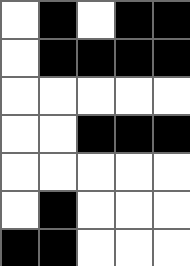[["white", "black", "white", "black", "black"], ["white", "black", "black", "black", "black"], ["white", "white", "white", "white", "white"], ["white", "white", "black", "black", "black"], ["white", "white", "white", "white", "white"], ["white", "black", "white", "white", "white"], ["black", "black", "white", "white", "white"]]